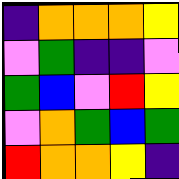[["indigo", "orange", "orange", "orange", "yellow"], ["violet", "green", "indigo", "indigo", "violet"], ["green", "blue", "violet", "red", "yellow"], ["violet", "orange", "green", "blue", "green"], ["red", "orange", "orange", "yellow", "indigo"]]